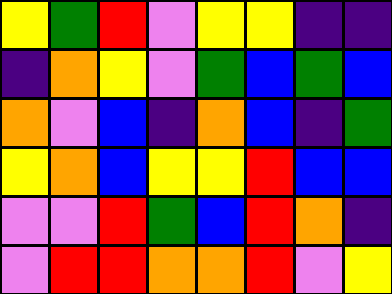[["yellow", "green", "red", "violet", "yellow", "yellow", "indigo", "indigo"], ["indigo", "orange", "yellow", "violet", "green", "blue", "green", "blue"], ["orange", "violet", "blue", "indigo", "orange", "blue", "indigo", "green"], ["yellow", "orange", "blue", "yellow", "yellow", "red", "blue", "blue"], ["violet", "violet", "red", "green", "blue", "red", "orange", "indigo"], ["violet", "red", "red", "orange", "orange", "red", "violet", "yellow"]]